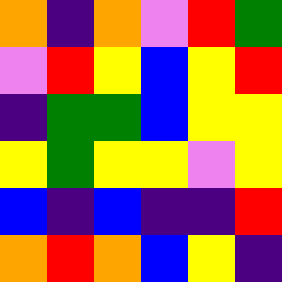[["orange", "indigo", "orange", "violet", "red", "green"], ["violet", "red", "yellow", "blue", "yellow", "red"], ["indigo", "green", "green", "blue", "yellow", "yellow"], ["yellow", "green", "yellow", "yellow", "violet", "yellow"], ["blue", "indigo", "blue", "indigo", "indigo", "red"], ["orange", "red", "orange", "blue", "yellow", "indigo"]]